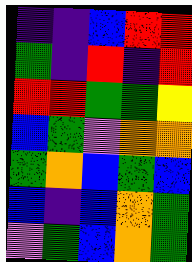[["indigo", "indigo", "blue", "red", "red"], ["green", "indigo", "red", "indigo", "red"], ["red", "red", "green", "green", "yellow"], ["blue", "green", "violet", "orange", "orange"], ["green", "orange", "blue", "green", "blue"], ["blue", "indigo", "blue", "orange", "green"], ["violet", "green", "blue", "orange", "green"]]